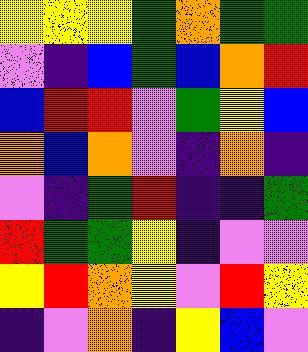[["yellow", "yellow", "yellow", "green", "orange", "green", "green"], ["violet", "indigo", "blue", "green", "blue", "orange", "red"], ["blue", "red", "red", "violet", "green", "yellow", "blue"], ["orange", "blue", "orange", "violet", "indigo", "orange", "indigo"], ["violet", "indigo", "green", "red", "indigo", "indigo", "green"], ["red", "green", "green", "yellow", "indigo", "violet", "violet"], ["yellow", "red", "orange", "yellow", "violet", "red", "yellow"], ["indigo", "violet", "orange", "indigo", "yellow", "blue", "violet"]]